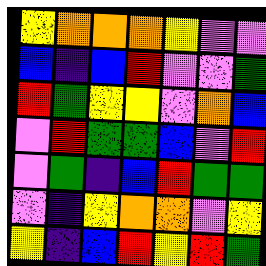[["yellow", "orange", "orange", "orange", "yellow", "violet", "violet"], ["blue", "indigo", "blue", "red", "violet", "violet", "green"], ["red", "green", "yellow", "yellow", "violet", "orange", "blue"], ["violet", "red", "green", "green", "blue", "violet", "red"], ["violet", "green", "indigo", "blue", "red", "green", "green"], ["violet", "indigo", "yellow", "orange", "orange", "violet", "yellow"], ["yellow", "indigo", "blue", "red", "yellow", "red", "green"]]